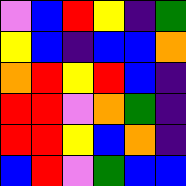[["violet", "blue", "red", "yellow", "indigo", "green"], ["yellow", "blue", "indigo", "blue", "blue", "orange"], ["orange", "red", "yellow", "red", "blue", "indigo"], ["red", "red", "violet", "orange", "green", "indigo"], ["red", "red", "yellow", "blue", "orange", "indigo"], ["blue", "red", "violet", "green", "blue", "blue"]]